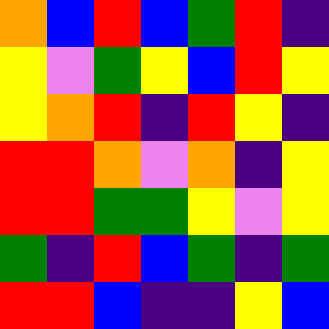[["orange", "blue", "red", "blue", "green", "red", "indigo"], ["yellow", "violet", "green", "yellow", "blue", "red", "yellow"], ["yellow", "orange", "red", "indigo", "red", "yellow", "indigo"], ["red", "red", "orange", "violet", "orange", "indigo", "yellow"], ["red", "red", "green", "green", "yellow", "violet", "yellow"], ["green", "indigo", "red", "blue", "green", "indigo", "green"], ["red", "red", "blue", "indigo", "indigo", "yellow", "blue"]]